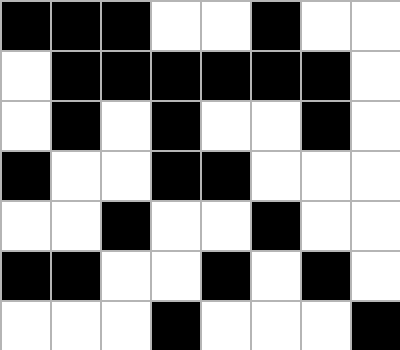[["black", "black", "black", "white", "white", "black", "white", "white"], ["white", "black", "black", "black", "black", "black", "black", "white"], ["white", "black", "white", "black", "white", "white", "black", "white"], ["black", "white", "white", "black", "black", "white", "white", "white"], ["white", "white", "black", "white", "white", "black", "white", "white"], ["black", "black", "white", "white", "black", "white", "black", "white"], ["white", "white", "white", "black", "white", "white", "white", "black"]]